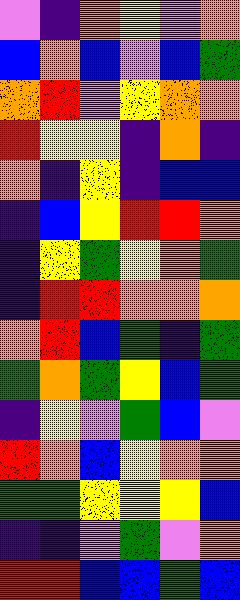[["violet", "indigo", "orange", "yellow", "violet", "orange"], ["blue", "orange", "blue", "violet", "blue", "green"], ["orange", "red", "violet", "yellow", "orange", "orange"], ["red", "yellow", "yellow", "indigo", "orange", "indigo"], ["orange", "indigo", "yellow", "indigo", "blue", "blue"], ["indigo", "blue", "yellow", "red", "red", "orange"], ["indigo", "yellow", "green", "yellow", "orange", "green"], ["indigo", "red", "red", "orange", "orange", "orange"], ["orange", "red", "blue", "green", "indigo", "green"], ["green", "orange", "green", "yellow", "blue", "green"], ["indigo", "yellow", "violet", "green", "blue", "violet"], ["red", "orange", "blue", "yellow", "orange", "orange"], ["green", "green", "yellow", "yellow", "yellow", "blue"], ["indigo", "indigo", "violet", "green", "violet", "orange"], ["red", "red", "blue", "blue", "green", "blue"]]